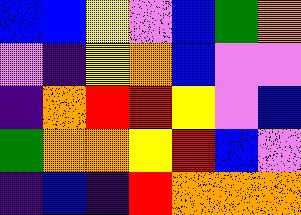[["blue", "blue", "yellow", "violet", "blue", "green", "orange"], ["violet", "indigo", "yellow", "orange", "blue", "violet", "violet"], ["indigo", "orange", "red", "red", "yellow", "violet", "blue"], ["green", "orange", "orange", "yellow", "red", "blue", "violet"], ["indigo", "blue", "indigo", "red", "orange", "orange", "orange"]]